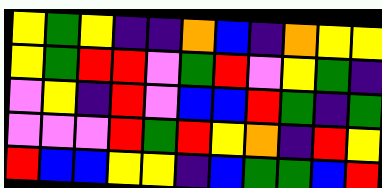[["yellow", "green", "yellow", "indigo", "indigo", "orange", "blue", "indigo", "orange", "yellow", "yellow"], ["yellow", "green", "red", "red", "violet", "green", "red", "violet", "yellow", "green", "indigo"], ["violet", "yellow", "indigo", "red", "violet", "blue", "blue", "red", "green", "indigo", "green"], ["violet", "violet", "violet", "red", "green", "red", "yellow", "orange", "indigo", "red", "yellow"], ["red", "blue", "blue", "yellow", "yellow", "indigo", "blue", "green", "green", "blue", "red"]]